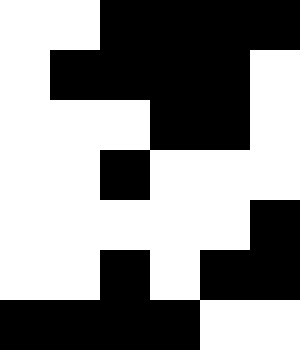[["white", "white", "black", "black", "black", "black"], ["white", "black", "black", "black", "black", "white"], ["white", "white", "white", "black", "black", "white"], ["white", "white", "black", "white", "white", "white"], ["white", "white", "white", "white", "white", "black"], ["white", "white", "black", "white", "black", "black"], ["black", "black", "black", "black", "white", "white"]]